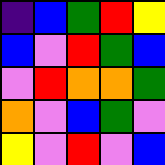[["indigo", "blue", "green", "red", "yellow"], ["blue", "violet", "red", "green", "blue"], ["violet", "red", "orange", "orange", "green"], ["orange", "violet", "blue", "green", "violet"], ["yellow", "violet", "red", "violet", "blue"]]